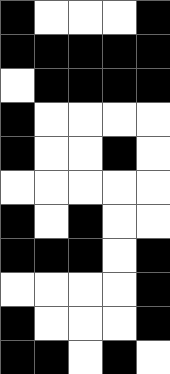[["black", "white", "white", "white", "black"], ["black", "black", "black", "black", "black"], ["white", "black", "black", "black", "black"], ["black", "white", "white", "white", "white"], ["black", "white", "white", "black", "white"], ["white", "white", "white", "white", "white"], ["black", "white", "black", "white", "white"], ["black", "black", "black", "white", "black"], ["white", "white", "white", "white", "black"], ["black", "white", "white", "white", "black"], ["black", "black", "white", "black", "white"]]